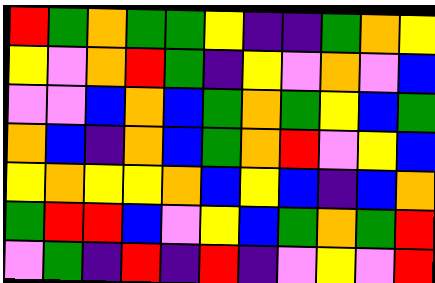[["red", "green", "orange", "green", "green", "yellow", "indigo", "indigo", "green", "orange", "yellow"], ["yellow", "violet", "orange", "red", "green", "indigo", "yellow", "violet", "orange", "violet", "blue"], ["violet", "violet", "blue", "orange", "blue", "green", "orange", "green", "yellow", "blue", "green"], ["orange", "blue", "indigo", "orange", "blue", "green", "orange", "red", "violet", "yellow", "blue"], ["yellow", "orange", "yellow", "yellow", "orange", "blue", "yellow", "blue", "indigo", "blue", "orange"], ["green", "red", "red", "blue", "violet", "yellow", "blue", "green", "orange", "green", "red"], ["violet", "green", "indigo", "red", "indigo", "red", "indigo", "violet", "yellow", "violet", "red"]]